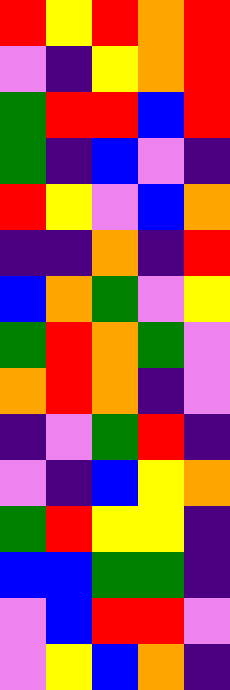[["red", "yellow", "red", "orange", "red"], ["violet", "indigo", "yellow", "orange", "red"], ["green", "red", "red", "blue", "red"], ["green", "indigo", "blue", "violet", "indigo"], ["red", "yellow", "violet", "blue", "orange"], ["indigo", "indigo", "orange", "indigo", "red"], ["blue", "orange", "green", "violet", "yellow"], ["green", "red", "orange", "green", "violet"], ["orange", "red", "orange", "indigo", "violet"], ["indigo", "violet", "green", "red", "indigo"], ["violet", "indigo", "blue", "yellow", "orange"], ["green", "red", "yellow", "yellow", "indigo"], ["blue", "blue", "green", "green", "indigo"], ["violet", "blue", "red", "red", "violet"], ["violet", "yellow", "blue", "orange", "indigo"]]